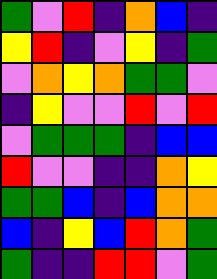[["green", "violet", "red", "indigo", "orange", "blue", "indigo"], ["yellow", "red", "indigo", "violet", "yellow", "indigo", "green"], ["violet", "orange", "yellow", "orange", "green", "green", "violet"], ["indigo", "yellow", "violet", "violet", "red", "violet", "red"], ["violet", "green", "green", "green", "indigo", "blue", "blue"], ["red", "violet", "violet", "indigo", "indigo", "orange", "yellow"], ["green", "green", "blue", "indigo", "blue", "orange", "orange"], ["blue", "indigo", "yellow", "blue", "red", "orange", "green"], ["green", "indigo", "indigo", "red", "red", "violet", "green"]]